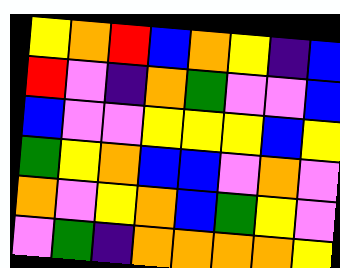[["yellow", "orange", "red", "blue", "orange", "yellow", "indigo", "blue"], ["red", "violet", "indigo", "orange", "green", "violet", "violet", "blue"], ["blue", "violet", "violet", "yellow", "yellow", "yellow", "blue", "yellow"], ["green", "yellow", "orange", "blue", "blue", "violet", "orange", "violet"], ["orange", "violet", "yellow", "orange", "blue", "green", "yellow", "violet"], ["violet", "green", "indigo", "orange", "orange", "orange", "orange", "yellow"]]